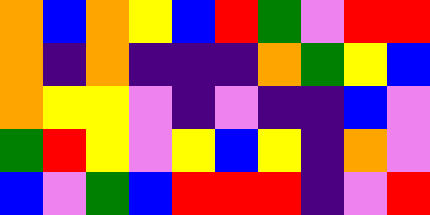[["orange", "blue", "orange", "yellow", "blue", "red", "green", "violet", "red", "red"], ["orange", "indigo", "orange", "indigo", "indigo", "indigo", "orange", "green", "yellow", "blue"], ["orange", "yellow", "yellow", "violet", "indigo", "violet", "indigo", "indigo", "blue", "violet"], ["green", "red", "yellow", "violet", "yellow", "blue", "yellow", "indigo", "orange", "violet"], ["blue", "violet", "green", "blue", "red", "red", "red", "indigo", "violet", "red"]]